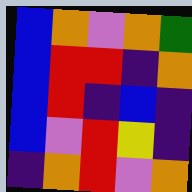[["blue", "orange", "violet", "orange", "green"], ["blue", "red", "red", "indigo", "orange"], ["blue", "red", "indigo", "blue", "indigo"], ["blue", "violet", "red", "yellow", "indigo"], ["indigo", "orange", "red", "violet", "orange"]]